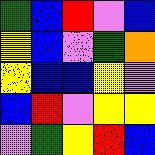[["green", "blue", "red", "violet", "blue"], ["yellow", "blue", "violet", "green", "orange"], ["yellow", "blue", "blue", "yellow", "violet"], ["blue", "red", "violet", "yellow", "yellow"], ["violet", "green", "yellow", "red", "blue"]]